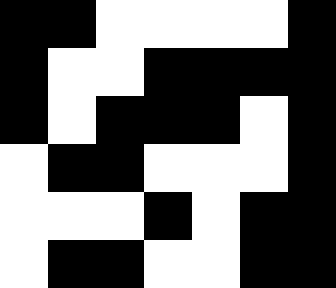[["black", "black", "white", "white", "white", "white", "black"], ["black", "white", "white", "black", "black", "black", "black"], ["black", "white", "black", "black", "black", "white", "black"], ["white", "black", "black", "white", "white", "white", "black"], ["white", "white", "white", "black", "white", "black", "black"], ["white", "black", "black", "white", "white", "black", "black"]]